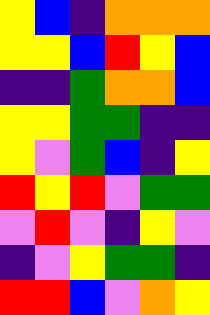[["yellow", "blue", "indigo", "orange", "orange", "orange"], ["yellow", "yellow", "blue", "red", "yellow", "blue"], ["indigo", "indigo", "green", "orange", "orange", "blue"], ["yellow", "yellow", "green", "green", "indigo", "indigo"], ["yellow", "violet", "green", "blue", "indigo", "yellow"], ["red", "yellow", "red", "violet", "green", "green"], ["violet", "red", "violet", "indigo", "yellow", "violet"], ["indigo", "violet", "yellow", "green", "green", "indigo"], ["red", "red", "blue", "violet", "orange", "yellow"]]